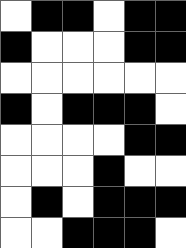[["white", "black", "black", "white", "black", "black"], ["black", "white", "white", "white", "black", "black"], ["white", "white", "white", "white", "white", "white"], ["black", "white", "black", "black", "black", "white"], ["white", "white", "white", "white", "black", "black"], ["white", "white", "white", "black", "white", "white"], ["white", "black", "white", "black", "black", "black"], ["white", "white", "black", "black", "black", "white"]]